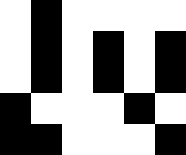[["white", "black", "white", "white", "white", "white"], ["white", "black", "white", "black", "white", "black"], ["white", "black", "white", "black", "white", "black"], ["black", "white", "white", "white", "black", "white"], ["black", "black", "white", "white", "white", "black"]]